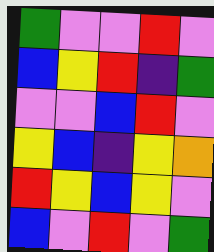[["green", "violet", "violet", "red", "violet"], ["blue", "yellow", "red", "indigo", "green"], ["violet", "violet", "blue", "red", "violet"], ["yellow", "blue", "indigo", "yellow", "orange"], ["red", "yellow", "blue", "yellow", "violet"], ["blue", "violet", "red", "violet", "green"]]